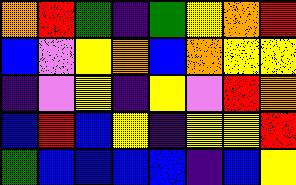[["orange", "red", "green", "indigo", "green", "yellow", "orange", "red"], ["blue", "violet", "yellow", "orange", "blue", "orange", "yellow", "yellow"], ["indigo", "violet", "yellow", "indigo", "yellow", "violet", "red", "orange"], ["blue", "red", "blue", "yellow", "indigo", "yellow", "yellow", "red"], ["green", "blue", "blue", "blue", "blue", "indigo", "blue", "yellow"]]